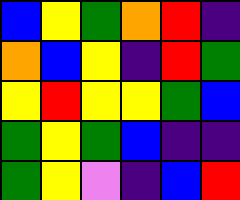[["blue", "yellow", "green", "orange", "red", "indigo"], ["orange", "blue", "yellow", "indigo", "red", "green"], ["yellow", "red", "yellow", "yellow", "green", "blue"], ["green", "yellow", "green", "blue", "indigo", "indigo"], ["green", "yellow", "violet", "indigo", "blue", "red"]]